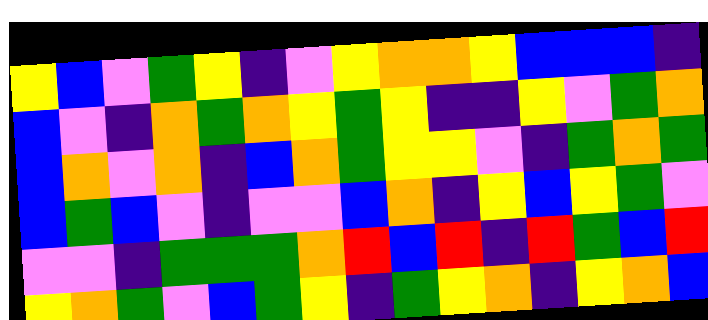[["yellow", "blue", "violet", "green", "yellow", "indigo", "violet", "yellow", "orange", "orange", "yellow", "blue", "blue", "blue", "indigo"], ["blue", "violet", "indigo", "orange", "green", "orange", "yellow", "green", "yellow", "indigo", "indigo", "yellow", "violet", "green", "orange"], ["blue", "orange", "violet", "orange", "indigo", "blue", "orange", "green", "yellow", "yellow", "violet", "indigo", "green", "orange", "green"], ["blue", "green", "blue", "violet", "indigo", "violet", "violet", "blue", "orange", "indigo", "yellow", "blue", "yellow", "green", "violet"], ["violet", "violet", "indigo", "green", "green", "green", "orange", "red", "blue", "red", "indigo", "red", "green", "blue", "red"], ["yellow", "orange", "green", "violet", "blue", "green", "yellow", "indigo", "green", "yellow", "orange", "indigo", "yellow", "orange", "blue"]]